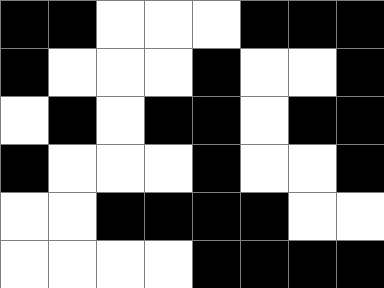[["black", "black", "white", "white", "white", "black", "black", "black"], ["black", "white", "white", "white", "black", "white", "white", "black"], ["white", "black", "white", "black", "black", "white", "black", "black"], ["black", "white", "white", "white", "black", "white", "white", "black"], ["white", "white", "black", "black", "black", "black", "white", "white"], ["white", "white", "white", "white", "black", "black", "black", "black"]]